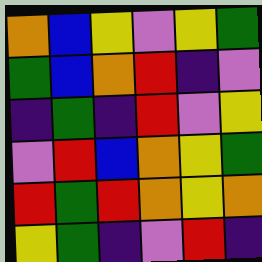[["orange", "blue", "yellow", "violet", "yellow", "green"], ["green", "blue", "orange", "red", "indigo", "violet"], ["indigo", "green", "indigo", "red", "violet", "yellow"], ["violet", "red", "blue", "orange", "yellow", "green"], ["red", "green", "red", "orange", "yellow", "orange"], ["yellow", "green", "indigo", "violet", "red", "indigo"]]